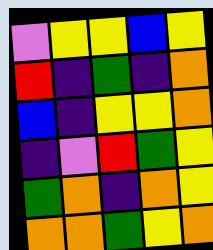[["violet", "yellow", "yellow", "blue", "yellow"], ["red", "indigo", "green", "indigo", "orange"], ["blue", "indigo", "yellow", "yellow", "orange"], ["indigo", "violet", "red", "green", "yellow"], ["green", "orange", "indigo", "orange", "yellow"], ["orange", "orange", "green", "yellow", "orange"]]